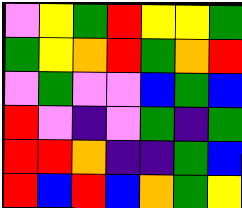[["violet", "yellow", "green", "red", "yellow", "yellow", "green"], ["green", "yellow", "orange", "red", "green", "orange", "red"], ["violet", "green", "violet", "violet", "blue", "green", "blue"], ["red", "violet", "indigo", "violet", "green", "indigo", "green"], ["red", "red", "orange", "indigo", "indigo", "green", "blue"], ["red", "blue", "red", "blue", "orange", "green", "yellow"]]